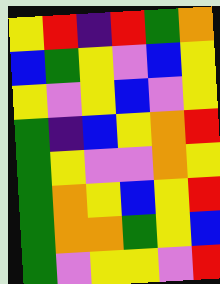[["yellow", "red", "indigo", "red", "green", "orange"], ["blue", "green", "yellow", "violet", "blue", "yellow"], ["yellow", "violet", "yellow", "blue", "violet", "yellow"], ["green", "indigo", "blue", "yellow", "orange", "red"], ["green", "yellow", "violet", "violet", "orange", "yellow"], ["green", "orange", "yellow", "blue", "yellow", "red"], ["green", "orange", "orange", "green", "yellow", "blue"], ["green", "violet", "yellow", "yellow", "violet", "red"]]